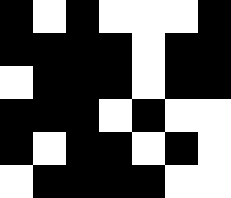[["black", "white", "black", "white", "white", "white", "black"], ["black", "black", "black", "black", "white", "black", "black"], ["white", "black", "black", "black", "white", "black", "black"], ["black", "black", "black", "white", "black", "white", "white"], ["black", "white", "black", "black", "white", "black", "white"], ["white", "black", "black", "black", "black", "white", "white"]]